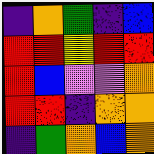[["indigo", "orange", "green", "indigo", "blue"], ["red", "red", "yellow", "red", "red"], ["red", "blue", "violet", "violet", "orange"], ["red", "red", "indigo", "orange", "orange"], ["indigo", "green", "orange", "blue", "orange"]]